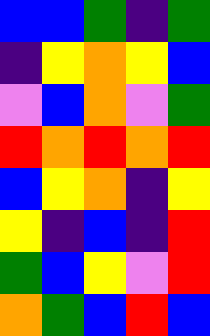[["blue", "blue", "green", "indigo", "green"], ["indigo", "yellow", "orange", "yellow", "blue"], ["violet", "blue", "orange", "violet", "green"], ["red", "orange", "red", "orange", "red"], ["blue", "yellow", "orange", "indigo", "yellow"], ["yellow", "indigo", "blue", "indigo", "red"], ["green", "blue", "yellow", "violet", "red"], ["orange", "green", "blue", "red", "blue"]]